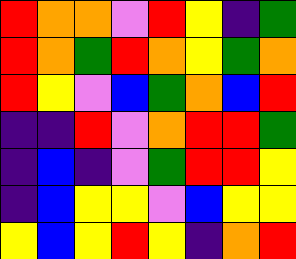[["red", "orange", "orange", "violet", "red", "yellow", "indigo", "green"], ["red", "orange", "green", "red", "orange", "yellow", "green", "orange"], ["red", "yellow", "violet", "blue", "green", "orange", "blue", "red"], ["indigo", "indigo", "red", "violet", "orange", "red", "red", "green"], ["indigo", "blue", "indigo", "violet", "green", "red", "red", "yellow"], ["indigo", "blue", "yellow", "yellow", "violet", "blue", "yellow", "yellow"], ["yellow", "blue", "yellow", "red", "yellow", "indigo", "orange", "red"]]